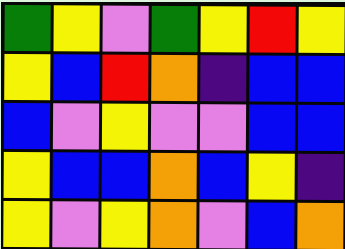[["green", "yellow", "violet", "green", "yellow", "red", "yellow"], ["yellow", "blue", "red", "orange", "indigo", "blue", "blue"], ["blue", "violet", "yellow", "violet", "violet", "blue", "blue"], ["yellow", "blue", "blue", "orange", "blue", "yellow", "indigo"], ["yellow", "violet", "yellow", "orange", "violet", "blue", "orange"]]